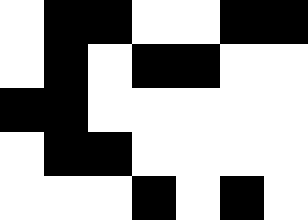[["white", "black", "black", "white", "white", "black", "black"], ["white", "black", "white", "black", "black", "white", "white"], ["black", "black", "white", "white", "white", "white", "white"], ["white", "black", "black", "white", "white", "white", "white"], ["white", "white", "white", "black", "white", "black", "white"]]